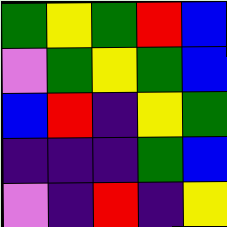[["green", "yellow", "green", "red", "blue"], ["violet", "green", "yellow", "green", "blue"], ["blue", "red", "indigo", "yellow", "green"], ["indigo", "indigo", "indigo", "green", "blue"], ["violet", "indigo", "red", "indigo", "yellow"]]